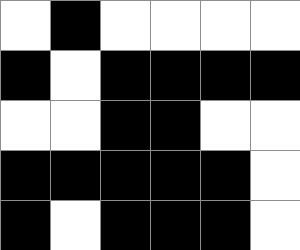[["white", "black", "white", "white", "white", "white"], ["black", "white", "black", "black", "black", "black"], ["white", "white", "black", "black", "white", "white"], ["black", "black", "black", "black", "black", "white"], ["black", "white", "black", "black", "black", "white"]]